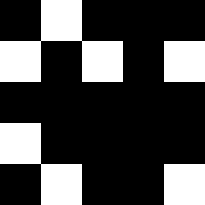[["black", "white", "black", "black", "black"], ["white", "black", "white", "black", "white"], ["black", "black", "black", "black", "black"], ["white", "black", "black", "black", "black"], ["black", "white", "black", "black", "white"]]